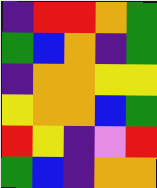[["indigo", "red", "red", "orange", "green"], ["green", "blue", "orange", "indigo", "green"], ["indigo", "orange", "orange", "yellow", "yellow"], ["yellow", "orange", "orange", "blue", "green"], ["red", "yellow", "indigo", "violet", "red"], ["green", "blue", "indigo", "orange", "orange"]]